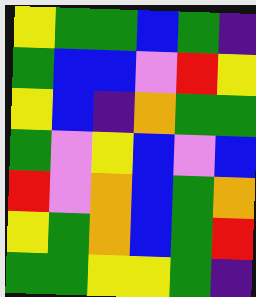[["yellow", "green", "green", "blue", "green", "indigo"], ["green", "blue", "blue", "violet", "red", "yellow"], ["yellow", "blue", "indigo", "orange", "green", "green"], ["green", "violet", "yellow", "blue", "violet", "blue"], ["red", "violet", "orange", "blue", "green", "orange"], ["yellow", "green", "orange", "blue", "green", "red"], ["green", "green", "yellow", "yellow", "green", "indigo"]]